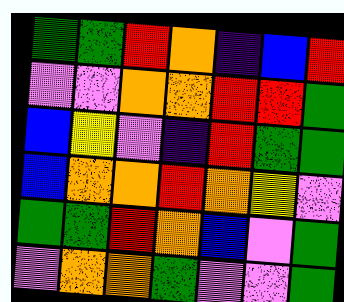[["green", "green", "red", "orange", "indigo", "blue", "red"], ["violet", "violet", "orange", "orange", "red", "red", "green"], ["blue", "yellow", "violet", "indigo", "red", "green", "green"], ["blue", "orange", "orange", "red", "orange", "yellow", "violet"], ["green", "green", "red", "orange", "blue", "violet", "green"], ["violet", "orange", "orange", "green", "violet", "violet", "green"]]